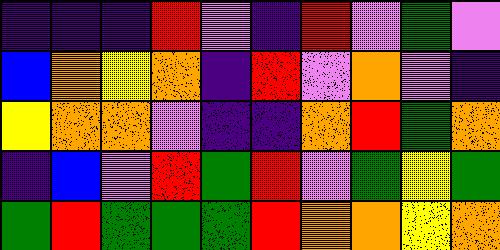[["indigo", "indigo", "indigo", "red", "violet", "indigo", "red", "violet", "green", "violet"], ["blue", "orange", "yellow", "orange", "indigo", "red", "violet", "orange", "violet", "indigo"], ["yellow", "orange", "orange", "violet", "indigo", "indigo", "orange", "red", "green", "orange"], ["indigo", "blue", "violet", "red", "green", "red", "violet", "green", "yellow", "green"], ["green", "red", "green", "green", "green", "red", "orange", "orange", "yellow", "orange"]]